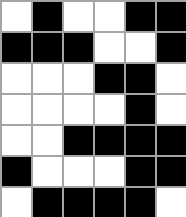[["white", "black", "white", "white", "black", "black"], ["black", "black", "black", "white", "white", "black"], ["white", "white", "white", "black", "black", "white"], ["white", "white", "white", "white", "black", "white"], ["white", "white", "black", "black", "black", "black"], ["black", "white", "white", "white", "black", "black"], ["white", "black", "black", "black", "black", "white"]]